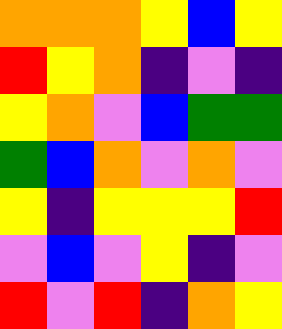[["orange", "orange", "orange", "yellow", "blue", "yellow"], ["red", "yellow", "orange", "indigo", "violet", "indigo"], ["yellow", "orange", "violet", "blue", "green", "green"], ["green", "blue", "orange", "violet", "orange", "violet"], ["yellow", "indigo", "yellow", "yellow", "yellow", "red"], ["violet", "blue", "violet", "yellow", "indigo", "violet"], ["red", "violet", "red", "indigo", "orange", "yellow"]]